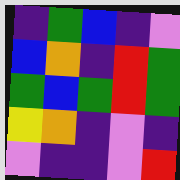[["indigo", "green", "blue", "indigo", "violet"], ["blue", "orange", "indigo", "red", "green"], ["green", "blue", "green", "red", "green"], ["yellow", "orange", "indigo", "violet", "indigo"], ["violet", "indigo", "indigo", "violet", "red"]]